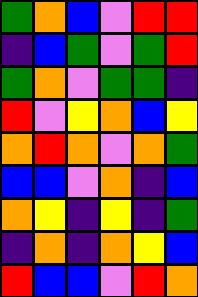[["green", "orange", "blue", "violet", "red", "red"], ["indigo", "blue", "green", "violet", "green", "red"], ["green", "orange", "violet", "green", "green", "indigo"], ["red", "violet", "yellow", "orange", "blue", "yellow"], ["orange", "red", "orange", "violet", "orange", "green"], ["blue", "blue", "violet", "orange", "indigo", "blue"], ["orange", "yellow", "indigo", "yellow", "indigo", "green"], ["indigo", "orange", "indigo", "orange", "yellow", "blue"], ["red", "blue", "blue", "violet", "red", "orange"]]